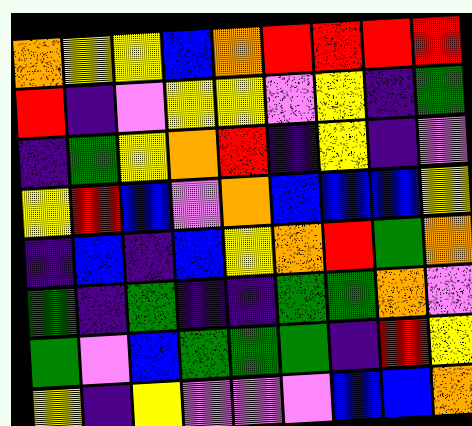[["orange", "yellow", "yellow", "blue", "orange", "red", "red", "red", "red"], ["red", "indigo", "violet", "yellow", "yellow", "violet", "yellow", "indigo", "green"], ["indigo", "green", "yellow", "orange", "red", "indigo", "yellow", "indigo", "violet"], ["yellow", "red", "blue", "violet", "orange", "blue", "blue", "blue", "yellow"], ["indigo", "blue", "indigo", "blue", "yellow", "orange", "red", "green", "orange"], ["green", "indigo", "green", "indigo", "indigo", "green", "green", "orange", "violet"], ["green", "violet", "blue", "green", "green", "green", "indigo", "red", "yellow"], ["yellow", "indigo", "yellow", "violet", "violet", "violet", "blue", "blue", "orange"]]